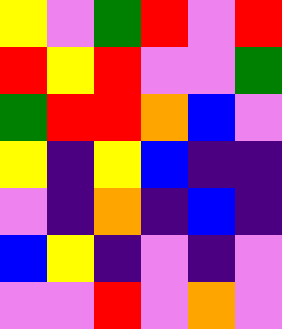[["yellow", "violet", "green", "red", "violet", "red"], ["red", "yellow", "red", "violet", "violet", "green"], ["green", "red", "red", "orange", "blue", "violet"], ["yellow", "indigo", "yellow", "blue", "indigo", "indigo"], ["violet", "indigo", "orange", "indigo", "blue", "indigo"], ["blue", "yellow", "indigo", "violet", "indigo", "violet"], ["violet", "violet", "red", "violet", "orange", "violet"]]